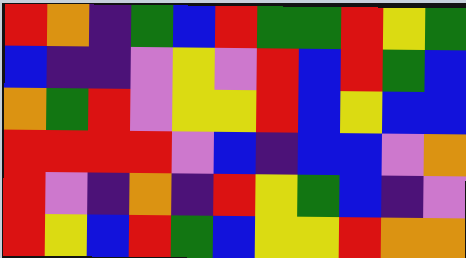[["red", "orange", "indigo", "green", "blue", "red", "green", "green", "red", "yellow", "green"], ["blue", "indigo", "indigo", "violet", "yellow", "violet", "red", "blue", "red", "green", "blue"], ["orange", "green", "red", "violet", "yellow", "yellow", "red", "blue", "yellow", "blue", "blue"], ["red", "red", "red", "red", "violet", "blue", "indigo", "blue", "blue", "violet", "orange"], ["red", "violet", "indigo", "orange", "indigo", "red", "yellow", "green", "blue", "indigo", "violet"], ["red", "yellow", "blue", "red", "green", "blue", "yellow", "yellow", "red", "orange", "orange"]]